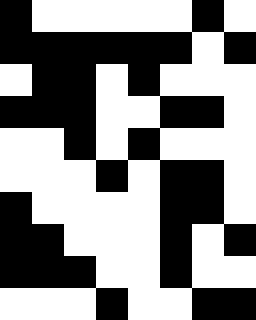[["black", "white", "white", "white", "white", "white", "black", "white"], ["black", "black", "black", "black", "black", "black", "white", "black"], ["white", "black", "black", "white", "black", "white", "white", "white"], ["black", "black", "black", "white", "white", "black", "black", "white"], ["white", "white", "black", "white", "black", "white", "white", "white"], ["white", "white", "white", "black", "white", "black", "black", "white"], ["black", "white", "white", "white", "white", "black", "black", "white"], ["black", "black", "white", "white", "white", "black", "white", "black"], ["black", "black", "black", "white", "white", "black", "white", "white"], ["white", "white", "white", "black", "white", "white", "black", "black"]]